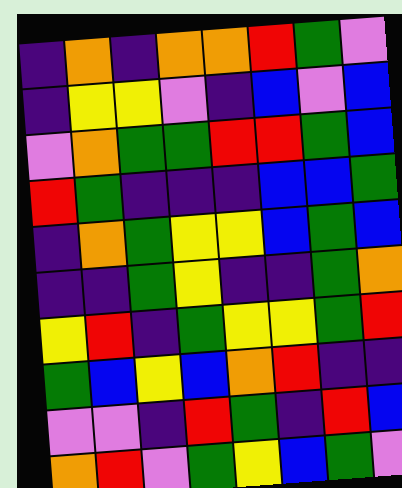[["indigo", "orange", "indigo", "orange", "orange", "red", "green", "violet"], ["indigo", "yellow", "yellow", "violet", "indigo", "blue", "violet", "blue"], ["violet", "orange", "green", "green", "red", "red", "green", "blue"], ["red", "green", "indigo", "indigo", "indigo", "blue", "blue", "green"], ["indigo", "orange", "green", "yellow", "yellow", "blue", "green", "blue"], ["indigo", "indigo", "green", "yellow", "indigo", "indigo", "green", "orange"], ["yellow", "red", "indigo", "green", "yellow", "yellow", "green", "red"], ["green", "blue", "yellow", "blue", "orange", "red", "indigo", "indigo"], ["violet", "violet", "indigo", "red", "green", "indigo", "red", "blue"], ["orange", "red", "violet", "green", "yellow", "blue", "green", "violet"]]